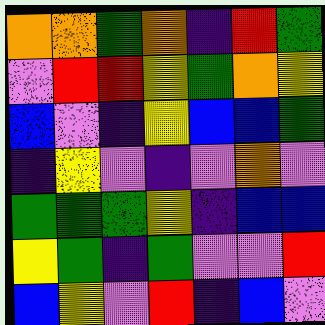[["orange", "orange", "green", "orange", "indigo", "red", "green"], ["violet", "red", "red", "yellow", "green", "orange", "yellow"], ["blue", "violet", "indigo", "yellow", "blue", "blue", "green"], ["indigo", "yellow", "violet", "indigo", "violet", "orange", "violet"], ["green", "green", "green", "yellow", "indigo", "blue", "blue"], ["yellow", "green", "indigo", "green", "violet", "violet", "red"], ["blue", "yellow", "violet", "red", "indigo", "blue", "violet"]]